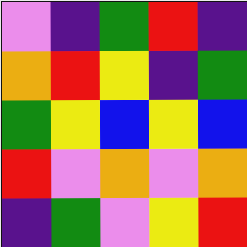[["violet", "indigo", "green", "red", "indigo"], ["orange", "red", "yellow", "indigo", "green"], ["green", "yellow", "blue", "yellow", "blue"], ["red", "violet", "orange", "violet", "orange"], ["indigo", "green", "violet", "yellow", "red"]]